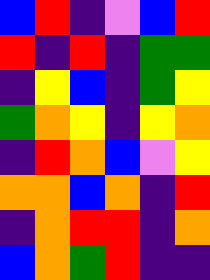[["blue", "red", "indigo", "violet", "blue", "red"], ["red", "indigo", "red", "indigo", "green", "green"], ["indigo", "yellow", "blue", "indigo", "green", "yellow"], ["green", "orange", "yellow", "indigo", "yellow", "orange"], ["indigo", "red", "orange", "blue", "violet", "yellow"], ["orange", "orange", "blue", "orange", "indigo", "red"], ["indigo", "orange", "red", "red", "indigo", "orange"], ["blue", "orange", "green", "red", "indigo", "indigo"]]